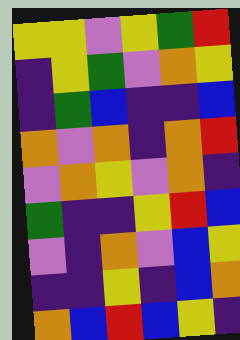[["yellow", "yellow", "violet", "yellow", "green", "red"], ["indigo", "yellow", "green", "violet", "orange", "yellow"], ["indigo", "green", "blue", "indigo", "indigo", "blue"], ["orange", "violet", "orange", "indigo", "orange", "red"], ["violet", "orange", "yellow", "violet", "orange", "indigo"], ["green", "indigo", "indigo", "yellow", "red", "blue"], ["violet", "indigo", "orange", "violet", "blue", "yellow"], ["indigo", "indigo", "yellow", "indigo", "blue", "orange"], ["orange", "blue", "red", "blue", "yellow", "indigo"]]